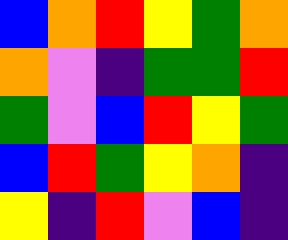[["blue", "orange", "red", "yellow", "green", "orange"], ["orange", "violet", "indigo", "green", "green", "red"], ["green", "violet", "blue", "red", "yellow", "green"], ["blue", "red", "green", "yellow", "orange", "indigo"], ["yellow", "indigo", "red", "violet", "blue", "indigo"]]